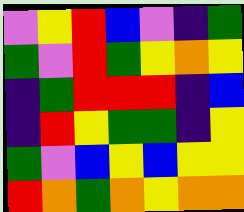[["violet", "yellow", "red", "blue", "violet", "indigo", "green"], ["green", "violet", "red", "green", "yellow", "orange", "yellow"], ["indigo", "green", "red", "red", "red", "indigo", "blue"], ["indigo", "red", "yellow", "green", "green", "indigo", "yellow"], ["green", "violet", "blue", "yellow", "blue", "yellow", "yellow"], ["red", "orange", "green", "orange", "yellow", "orange", "orange"]]